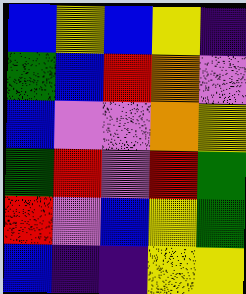[["blue", "yellow", "blue", "yellow", "indigo"], ["green", "blue", "red", "orange", "violet"], ["blue", "violet", "violet", "orange", "yellow"], ["green", "red", "violet", "red", "green"], ["red", "violet", "blue", "yellow", "green"], ["blue", "indigo", "indigo", "yellow", "yellow"]]